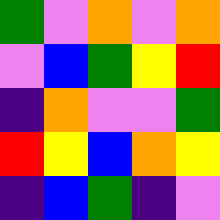[["green", "violet", "orange", "violet", "orange"], ["violet", "blue", "green", "yellow", "red"], ["indigo", "orange", "violet", "violet", "green"], ["red", "yellow", "blue", "orange", "yellow"], ["indigo", "blue", "green", "indigo", "violet"]]